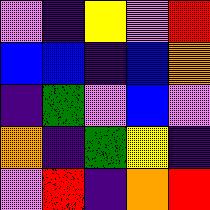[["violet", "indigo", "yellow", "violet", "red"], ["blue", "blue", "indigo", "blue", "orange"], ["indigo", "green", "violet", "blue", "violet"], ["orange", "indigo", "green", "yellow", "indigo"], ["violet", "red", "indigo", "orange", "red"]]